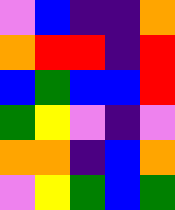[["violet", "blue", "indigo", "indigo", "orange"], ["orange", "red", "red", "indigo", "red"], ["blue", "green", "blue", "blue", "red"], ["green", "yellow", "violet", "indigo", "violet"], ["orange", "orange", "indigo", "blue", "orange"], ["violet", "yellow", "green", "blue", "green"]]